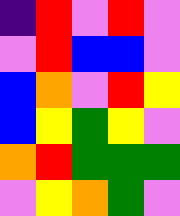[["indigo", "red", "violet", "red", "violet"], ["violet", "red", "blue", "blue", "violet"], ["blue", "orange", "violet", "red", "yellow"], ["blue", "yellow", "green", "yellow", "violet"], ["orange", "red", "green", "green", "green"], ["violet", "yellow", "orange", "green", "violet"]]